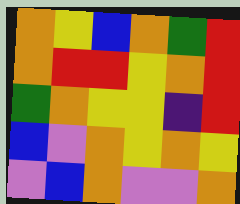[["orange", "yellow", "blue", "orange", "green", "red"], ["orange", "red", "red", "yellow", "orange", "red"], ["green", "orange", "yellow", "yellow", "indigo", "red"], ["blue", "violet", "orange", "yellow", "orange", "yellow"], ["violet", "blue", "orange", "violet", "violet", "orange"]]